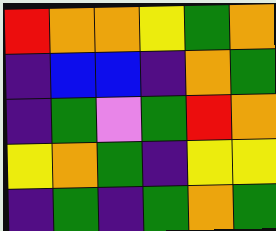[["red", "orange", "orange", "yellow", "green", "orange"], ["indigo", "blue", "blue", "indigo", "orange", "green"], ["indigo", "green", "violet", "green", "red", "orange"], ["yellow", "orange", "green", "indigo", "yellow", "yellow"], ["indigo", "green", "indigo", "green", "orange", "green"]]